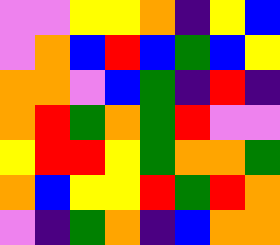[["violet", "violet", "yellow", "yellow", "orange", "indigo", "yellow", "blue"], ["violet", "orange", "blue", "red", "blue", "green", "blue", "yellow"], ["orange", "orange", "violet", "blue", "green", "indigo", "red", "indigo"], ["orange", "red", "green", "orange", "green", "red", "violet", "violet"], ["yellow", "red", "red", "yellow", "green", "orange", "orange", "green"], ["orange", "blue", "yellow", "yellow", "red", "green", "red", "orange"], ["violet", "indigo", "green", "orange", "indigo", "blue", "orange", "orange"]]